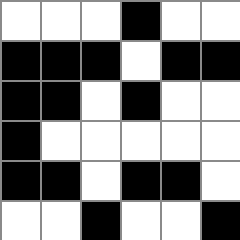[["white", "white", "white", "black", "white", "white"], ["black", "black", "black", "white", "black", "black"], ["black", "black", "white", "black", "white", "white"], ["black", "white", "white", "white", "white", "white"], ["black", "black", "white", "black", "black", "white"], ["white", "white", "black", "white", "white", "black"]]